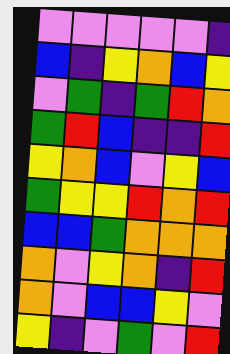[["violet", "violet", "violet", "violet", "violet", "indigo"], ["blue", "indigo", "yellow", "orange", "blue", "yellow"], ["violet", "green", "indigo", "green", "red", "orange"], ["green", "red", "blue", "indigo", "indigo", "red"], ["yellow", "orange", "blue", "violet", "yellow", "blue"], ["green", "yellow", "yellow", "red", "orange", "red"], ["blue", "blue", "green", "orange", "orange", "orange"], ["orange", "violet", "yellow", "orange", "indigo", "red"], ["orange", "violet", "blue", "blue", "yellow", "violet"], ["yellow", "indigo", "violet", "green", "violet", "red"]]